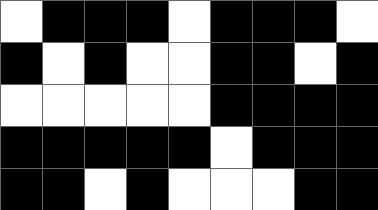[["white", "black", "black", "black", "white", "black", "black", "black", "white"], ["black", "white", "black", "white", "white", "black", "black", "white", "black"], ["white", "white", "white", "white", "white", "black", "black", "black", "black"], ["black", "black", "black", "black", "black", "white", "black", "black", "black"], ["black", "black", "white", "black", "white", "white", "white", "black", "black"]]